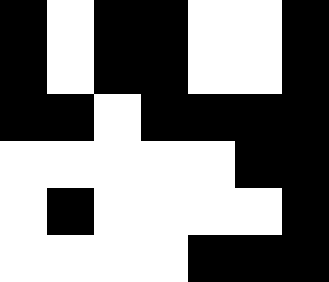[["black", "white", "black", "black", "white", "white", "black"], ["black", "white", "black", "black", "white", "white", "black"], ["black", "black", "white", "black", "black", "black", "black"], ["white", "white", "white", "white", "white", "black", "black"], ["white", "black", "white", "white", "white", "white", "black"], ["white", "white", "white", "white", "black", "black", "black"]]